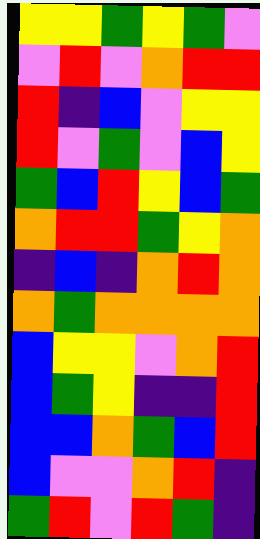[["yellow", "yellow", "green", "yellow", "green", "violet"], ["violet", "red", "violet", "orange", "red", "red"], ["red", "indigo", "blue", "violet", "yellow", "yellow"], ["red", "violet", "green", "violet", "blue", "yellow"], ["green", "blue", "red", "yellow", "blue", "green"], ["orange", "red", "red", "green", "yellow", "orange"], ["indigo", "blue", "indigo", "orange", "red", "orange"], ["orange", "green", "orange", "orange", "orange", "orange"], ["blue", "yellow", "yellow", "violet", "orange", "red"], ["blue", "green", "yellow", "indigo", "indigo", "red"], ["blue", "blue", "orange", "green", "blue", "red"], ["blue", "violet", "violet", "orange", "red", "indigo"], ["green", "red", "violet", "red", "green", "indigo"]]